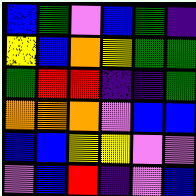[["blue", "green", "violet", "blue", "green", "indigo"], ["yellow", "blue", "orange", "yellow", "green", "green"], ["green", "red", "red", "indigo", "indigo", "green"], ["orange", "orange", "orange", "violet", "blue", "blue"], ["blue", "blue", "yellow", "yellow", "violet", "violet"], ["violet", "blue", "red", "indigo", "violet", "blue"]]